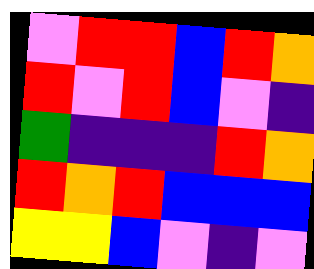[["violet", "red", "red", "blue", "red", "orange"], ["red", "violet", "red", "blue", "violet", "indigo"], ["green", "indigo", "indigo", "indigo", "red", "orange"], ["red", "orange", "red", "blue", "blue", "blue"], ["yellow", "yellow", "blue", "violet", "indigo", "violet"]]